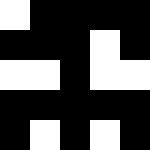[["white", "black", "black", "black", "black"], ["black", "black", "black", "white", "black"], ["white", "white", "black", "white", "white"], ["black", "black", "black", "black", "black"], ["black", "white", "black", "white", "black"]]